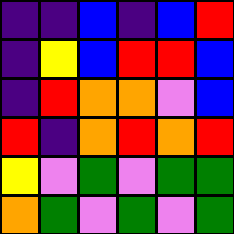[["indigo", "indigo", "blue", "indigo", "blue", "red"], ["indigo", "yellow", "blue", "red", "red", "blue"], ["indigo", "red", "orange", "orange", "violet", "blue"], ["red", "indigo", "orange", "red", "orange", "red"], ["yellow", "violet", "green", "violet", "green", "green"], ["orange", "green", "violet", "green", "violet", "green"]]